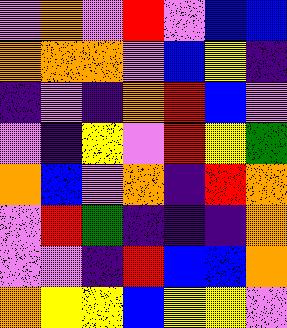[["violet", "orange", "violet", "red", "violet", "blue", "blue"], ["orange", "orange", "orange", "violet", "blue", "yellow", "indigo"], ["indigo", "violet", "indigo", "orange", "red", "blue", "violet"], ["violet", "indigo", "yellow", "violet", "red", "yellow", "green"], ["orange", "blue", "violet", "orange", "indigo", "red", "orange"], ["violet", "red", "green", "indigo", "indigo", "indigo", "orange"], ["violet", "violet", "indigo", "red", "blue", "blue", "orange"], ["orange", "yellow", "yellow", "blue", "yellow", "yellow", "violet"]]